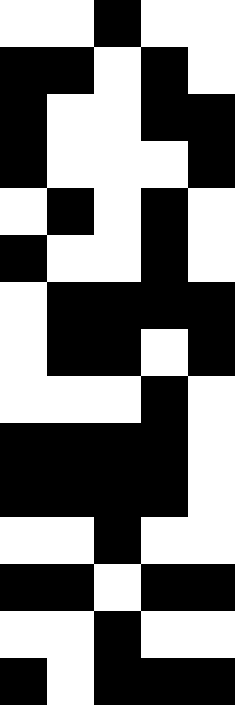[["white", "white", "black", "white", "white"], ["black", "black", "white", "black", "white"], ["black", "white", "white", "black", "black"], ["black", "white", "white", "white", "black"], ["white", "black", "white", "black", "white"], ["black", "white", "white", "black", "white"], ["white", "black", "black", "black", "black"], ["white", "black", "black", "white", "black"], ["white", "white", "white", "black", "white"], ["black", "black", "black", "black", "white"], ["black", "black", "black", "black", "white"], ["white", "white", "black", "white", "white"], ["black", "black", "white", "black", "black"], ["white", "white", "black", "white", "white"], ["black", "white", "black", "black", "black"]]